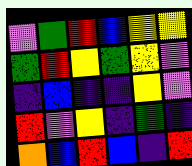[["violet", "green", "red", "blue", "yellow", "yellow"], ["green", "red", "yellow", "green", "yellow", "violet"], ["indigo", "blue", "indigo", "indigo", "yellow", "violet"], ["red", "violet", "yellow", "indigo", "green", "indigo"], ["orange", "blue", "red", "blue", "indigo", "red"]]